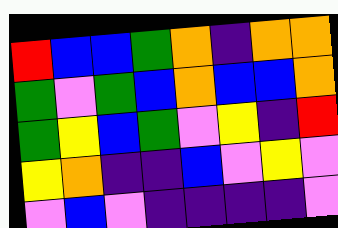[["red", "blue", "blue", "green", "orange", "indigo", "orange", "orange"], ["green", "violet", "green", "blue", "orange", "blue", "blue", "orange"], ["green", "yellow", "blue", "green", "violet", "yellow", "indigo", "red"], ["yellow", "orange", "indigo", "indigo", "blue", "violet", "yellow", "violet"], ["violet", "blue", "violet", "indigo", "indigo", "indigo", "indigo", "violet"]]